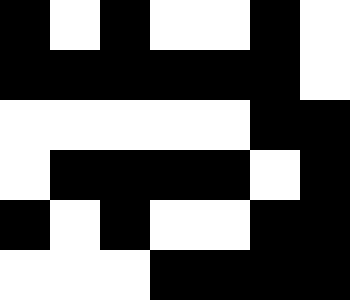[["black", "white", "black", "white", "white", "black", "white"], ["black", "black", "black", "black", "black", "black", "white"], ["white", "white", "white", "white", "white", "black", "black"], ["white", "black", "black", "black", "black", "white", "black"], ["black", "white", "black", "white", "white", "black", "black"], ["white", "white", "white", "black", "black", "black", "black"]]